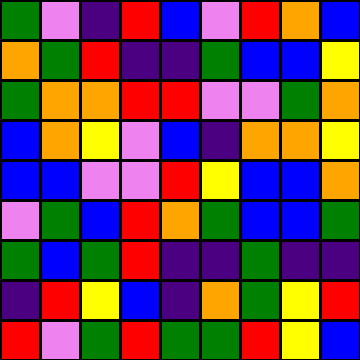[["green", "violet", "indigo", "red", "blue", "violet", "red", "orange", "blue"], ["orange", "green", "red", "indigo", "indigo", "green", "blue", "blue", "yellow"], ["green", "orange", "orange", "red", "red", "violet", "violet", "green", "orange"], ["blue", "orange", "yellow", "violet", "blue", "indigo", "orange", "orange", "yellow"], ["blue", "blue", "violet", "violet", "red", "yellow", "blue", "blue", "orange"], ["violet", "green", "blue", "red", "orange", "green", "blue", "blue", "green"], ["green", "blue", "green", "red", "indigo", "indigo", "green", "indigo", "indigo"], ["indigo", "red", "yellow", "blue", "indigo", "orange", "green", "yellow", "red"], ["red", "violet", "green", "red", "green", "green", "red", "yellow", "blue"]]